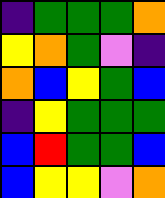[["indigo", "green", "green", "green", "orange"], ["yellow", "orange", "green", "violet", "indigo"], ["orange", "blue", "yellow", "green", "blue"], ["indigo", "yellow", "green", "green", "green"], ["blue", "red", "green", "green", "blue"], ["blue", "yellow", "yellow", "violet", "orange"]]